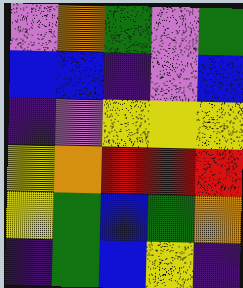[["violet", "orange", "green", "violet", "green"], ["blue", "blue", "indigo", "violet", "blue"], ["indigo", "violet", "yellow", "yellow", "yellow"], ["yellow", "orange", "red", "red", "red"], ["yellow", "green", "blue", "green", "orange"], ["indigo", "green", "blue", "yellow", "indigo"]]